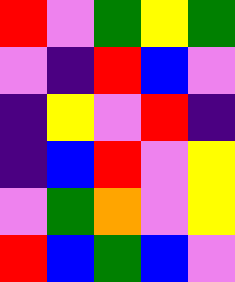[["red", "violet", "green", "yellow", "green"], ["violet", "indigo", "red", "blue", "violet"], ["indigo", "yellow", "violet", "red", "indigo"], ["indigo", "blue", "red", "violet", "yellow"], ["violet", "green", "orange", "violet", "yellow"], ["red", "blue", "green", "blue", "violet"]]